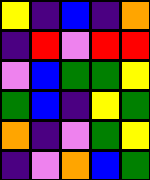[["yellow", "indigo", "blue", "indigo", "orange"], ["indigo", "red", "violet", "red", "red"], ["violet", "blue", "green", "green", "yellow"], ["green", "blue", "indigo", "yellow", "green"], ["orange", "indigo", "violet", "green", "yellow"], ["indigo", "violet", "orange", "blue", "green"]]